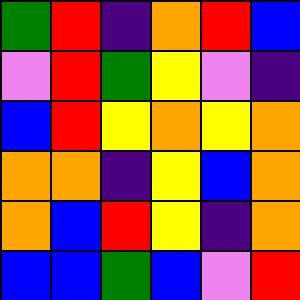[["green", "red", "indigo", "orange", "red", "blue"], ["violet", "red", "green", "yellow", "violet", "indigo"], ["blue", "red", "yellow", "orange", "yellow", "orange"], ["orange", "orange", "indigo", "yellow", "blue", "orange"], ["orange", "blue", "red", "yellow", "indigo", "orange"], ["blue", "blue", "green", "blue", "violet", "red"]]